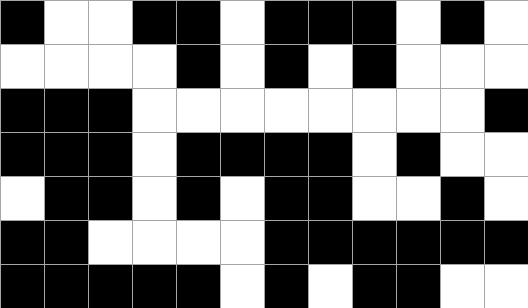[["black", "white", "white", "black", "black", "white", "black", "black", "black", "white", "black", "white"], ["white", "white", "white", "white", "black", "white", "black", "white", "black", "white", "white", "white"], ["black", "black", "black", "white", "white", "white", "white", "white", "white", "white", "white", "black"], ["black", "black", "black", "white", "black", "black", "black", "black", "white", "black", "white", "white"], ["white", "black", "black", "white", "black", "white", "black", "black", "white", "white", "black", "white"], ["black", "black", "white", "white", "white", "white", "black", "black", "black", "black", "black", "black"], ["black", "black", "black", "black", "black", "white", "black", "white", "black", "black", "white", "white"]]